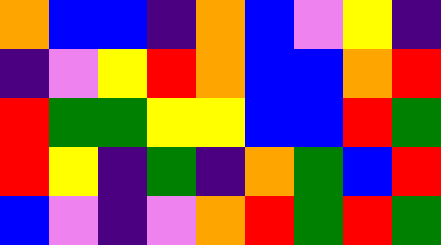[["orange", "blue", "blue", "indigo", "orange", "blue", "violet", "yellow", "indigo"], ["indigo", "violet", "yellow", "red", "orange", "blue", "blue", "orange", "red"], ["red", "green", "green", "yellow", "yellow", "blue", "blue", "red", "green"], ["red", "yellow", "indigo", "green", "indigo", "orange", "green", "blue", "red"], ["blue", "violet", "indigo", "violet", "orange", "red", "green", "red", "green"]]